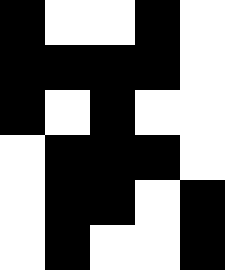[["black", "white", "white", "black", "white"], ["black", "black", "black", "black", "white"], ["black", "white", "black", "white", "white"], ["white", "black", "black", "black", "white"], ["white", "black", "black", "white", "black"], ["white", "black", "white", "white", "black"]]